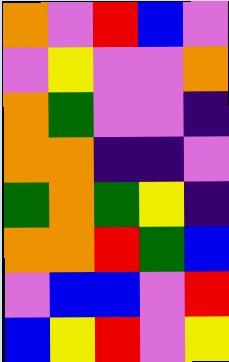[["orange", "violet", "red", "blue", "violet"], ["violet", "yellow", "violet", "violet", "orange"], ["orange", "green", "violet", "violet", "indigo"], ["orange", "orange", "indigo", "indigo", "violet"], ["green", "orange", "green", "yellow", "indigo"], ["orange", "orange", "red", "green", "blue"], ["violet", "blue", "blue", "violet", "red"], ["blue", "yellow", "red", "violet", "yellow"]]